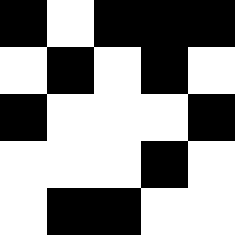[["black", "white", "black", "black", "black"], ["white", "black", "white", "black", "white"], ["black", "white", "white", "white", "black"], ["white", "white", "white", "black", "white"], ["white", "black", "black", "white", "white"]]